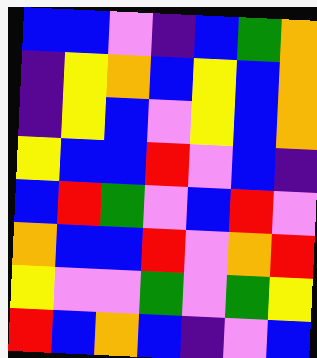[["blue", "blue", "violet", "indigo", "blue", "green", "orange"], ["indigo", "yellow", "orange", "blue", "yellow", "blue", "orange"], ["indigo", "yellow", "blue", "violet", "yellow", "blue", "orange"], ["yellow", "blue", "blue", "red", "violet", "blue", "indigo"], ["blue", "red", "green", "violet", "blue", "red", "violet"], ["orange", "blue", "blue", "red", "violet", "orange", "red"], ["yellow", "violet", "violet", "green", "violet", "green", "yellow"], ["red", "blue", "orange", "blue", "indigo", "violet", "blue"]]